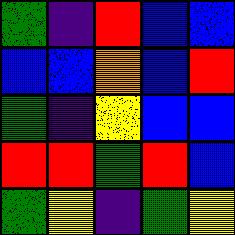[["green", "indigo", "red", "blue", "blue"], ["blue", "blue", "orange", "blue", "red"], ["green", "indigo", "yellow", "blue", "blue"], ["red", "red", "green", "red", "blue"], ["green", "yellow", "indigo", "green", "yellow"]]